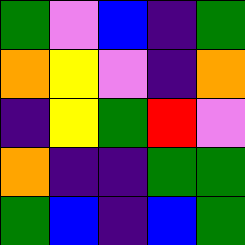[["green", "violet", "blue", "indigo", "green"], ["orange", "yellow", "violet", "indigo", "orange"], ["indigo", "yellow", "green", "red", "violet"], ["orange", "indigo", "indigo", "green", "green"], ["green", "blue", "indigo", "blue", "green"]]